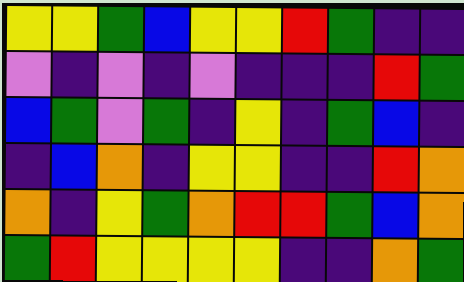[["yellow", "yellow", "green", "blue", "yellow", "yellow", "red", "green", "indigo", "indigo"], ["violet", "indigo", "violet", "indigo", "violet", "indigo", "indigo", "indigo", "red", "green"], ["blue", "green", "violet", "green", "indigo", "yellow", "indigo", "green", "blue", "indigo"], ["indigo", "blue", "orange", "indigo", "yellow", "yellow", "indigo", "indigo", "red", "orange"], ["orange", "indigo", "yellow", "green", "orange", "red", "red", "green", "blue", "orange"], ["green", "red", "yellow", "yellow", "yellow", "yellow", "indigo", "indigo", "orange", "green"]]